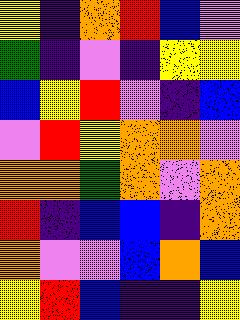[["yellow", "indigo", "orange", "red", "blue", "violet"], ["green", "indigo", "violet", "indigo", "yellow", "yellow"], ["blue", "yellow", "red", "violet", "indigo", "blue"], ["violet", "red", "yellow", "orange", "orange", "violet"], ["orange", "orange", "green", "orange", "violet", "orange"], ["red", "indigo", "blue", "blue", "indigo", "orange"], ["orange", "violet", "violet", "blue", "orange", "blue"], ["yellow", "red", "blue", "indigo", "indigo", "yellow"]]